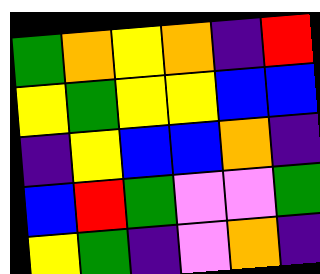[["green", "orange", "yellow", "orange", "indigo", "red"], ["yellow", "green", "yellow", "yellow", "blue", "blue"], ["indigo", "yellow", "blue", "blue", "orange", "indigo"], ["blue", "red", "green", "violet", "violet", "green"], ["yellow", "green", "indigo", "violet", "orange", "indigo"]]